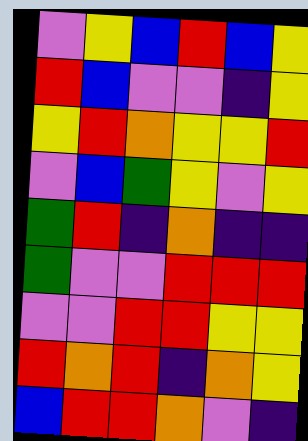[["violet", "yellow", "blue", "red", "blue", "yellow"], ["red", "blue", "violet", "violet", "indigo", "yellow"], ["yellow", "red", "orange", "yellow", "yellow", "red"], ["violet", "blue", "green", "yellow", "violet", "yellow"], ["green", "red", "indigo", "orange", "indigo", "indigo"], ["green", "violet", "violet", "red", "red", "red"], ["violet", "violet", "red", "red", "yellow", "yellow"], ["red", "orange", "red", "indigo", "orange", "yellow"], ["blue", "red", "red", "orange", "violet", "indigo"]]